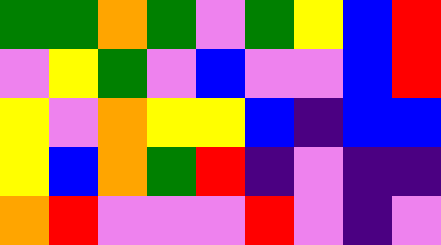[["green", "green", "orange", "green", "violet", "green", "yellow", "blue", "red"], ["violet", "yellow", "green", "violet", "blue", "violet", "violet", "blue", "red"], ["yellow", "violet", "orange", "yellow", "yellow", "blue", "indigo", "blue", "blue"], ["yellow", "blue", "orange", "green", "red", "indigo", "violet", "indigo", "indigo"], ["orange", "red", "violet", "violet", "violet", "red", "violet", "indigo", "violet"]]